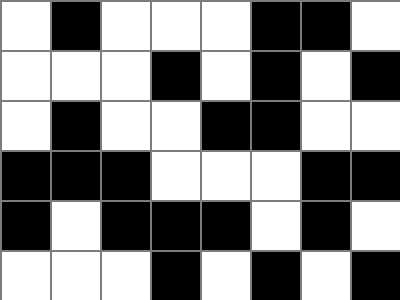[["white", "black", "white", "white", "white", "black", "black", "white"], ["white", "white", "white", "black", "white", "black", "white", "black"], ["white", "black", "white", "white", "black", "black", "white", "white"], ["black", "black", "black", "white", "white", "white", "black", "black"], ["black", "white", "black", "black", "black", "white", "black", "white"], ["white", "white", "white", "black", "white", "black", "white", "black"]]